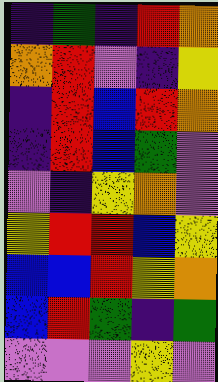[["indigo", "green", "indigo", "red", "orange"], ["orange", "red", "violet", "indigo", "yellow"], ["indigo", "red", "blue", "red", "orange"], ["indigo", "red", "blue", "green", "violet"], ["violet", "indigo", "yellow", "orange", "violet"], ["yellow", "red", "red", "blue", "yellow"], ["blue", "blue", "red", "yellow", "orange"], ["blue", "red", "green", "indigo", "green"], ["violet", "violet", "violet", "yellow", "violet"]]